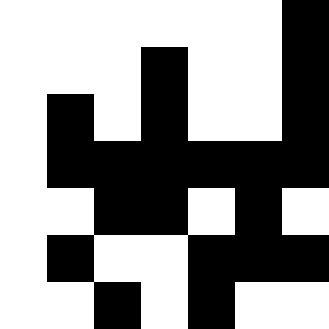[["white", "white", "white", "white", "white", "white", "black"], ["white", "white", "white", "black", "white", "white", "black"], ["white", "black", "white", "black", "white", "white", "black"], ["white", "black", "black", "black", "black", "black", "black"], ["white", "white", "black", "black", "white", "black", "white"], ["white", "black", "white", "white", "black", "black", "black"], ["white", "white", "black", "white", "black", "white", "white"]]